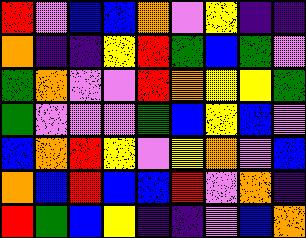[["red", "violet", "blue", "blue", "orange", "violet", "yellow", "indigo", "indigo"], ["orange", "indigo", "indigo", "yellow", "red", "green", "blue", "green", "violet"], ["green", "orange", "violet", "violet", "red", "orange", "yellow", "yellow", "green"], ["green", "violet", "violet", "violet", "green", "blue", "yellow", "blue", "violet"], ["blue", "orange", "red", "yellow", "violet", "yellow", "orange", "violet", "blue"], ["orange", "blue", "red", "blue", "blue", "red", "violet", "orange", "indigo"], ["red", "green", "blue", "yellow", "indigo", "indigo", "violet", "blue", "orange"]]